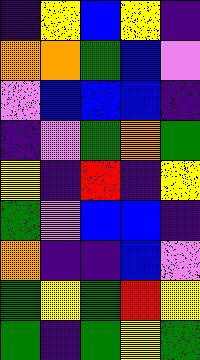[["indigo", "yellow", "blue", "yellow", "indigo"], ["orange", "orange", "green", "blue", "violet"], ["violet", "blue", "blue", "blue", "indigo"], ["indigo", "violet", "green", "orange", "green"], ["yellow", "indigo", "red", "indigo", "yellow"], ["green", "violet", "blue", "blue", "indigo"], ["orange", "indigo", "indigo", "blue", "violet"], ["green", "yellow", "green", "red", "yellow"], ["green", "indigo", "green", "yellow", "green"]]